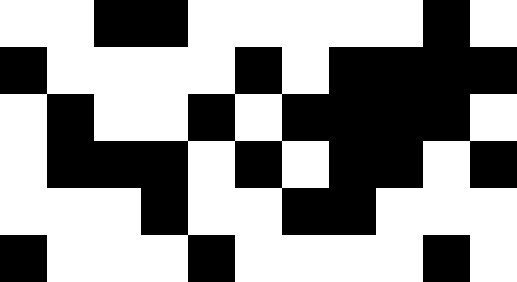[["white", "white", "black", "black", "white", "white", "white", "white", "white", "black", "white"], ["black", "white", "white", "white", "white", "black", "white", "black", "black", "black", "black"], ["white", "black", "white", "white", "black", "white", "black", "black", "black", "black", "white"], ["white", "black", "black", "black", "white", "black", "white", "black", "black", "white", "black"], ["white", "white", "white", "black", "white", "white", "black", "black", "white", "white", "white"], ["black", "white", "white", "white", "black", "white", "white", "white", "white", "black", "white"]]